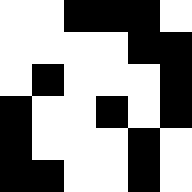[["white", "white", "black", "black", "black", "white"], ["white", "white", "white", "white", "black", "black"], ["white", "black", "white", "white", "white", "black"], ["black", "white", "white", "black", "white", "black"], ["black", "white", "white", "white", "black", "white"], ["black", "black", "white", "white", "black", "white"]]